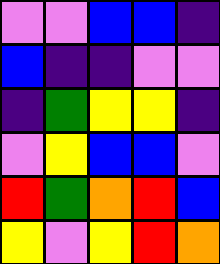[["violet", "violet", "blue", "blue", "indigo"], ["blue", "indigo", "indigo", "violet", "violet"], ["indigo", "green", "yellow", "yellow", "indigo"], ["violet", "yellow", "blue", "blue", "violet"], ["red", "green", "orange", "red", "blue"], ["yellow", "violet", "yellow", "red", "orange"]]